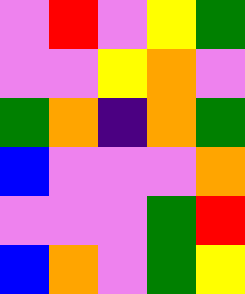[["violet", "red", "violet", "yellow", "green"], ["violet", "violet", "yellow", "orange", "violet"], ["green", "orange", "indigo", "orange", "green"], ["blue", "violet", "violet", "violet", "orange"], ["violet", "violet", "violet", "green", "red"], ["blue", "orange", "violet", "green", "yellow"]]